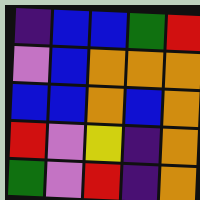[["indigo", "blue", "blue", "green", "red"], ["violet", "blue", "orange", "orange", "orange"], ["blue", "blue", "orange", "blue", "orange"], ["red", "violet", "yellow", "indigo", "orange"], ["green", "violet", "red", "indigo", "orange"]]